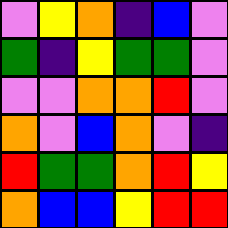[["violet", "yellow", "orange", "indigo", "blue", "violet"], ["green", "indigo", "yellow", "green", "green", "violet"], ["violet", "violet", "orange", "orange", "red", "violet"], ["orange", "violet", "blue", "orange", "violet", "indigo"], ["red", "green", "green", "orange", "red", "yellow"], ["orange", "blue", "blue", "yellow", "red", "red"]]